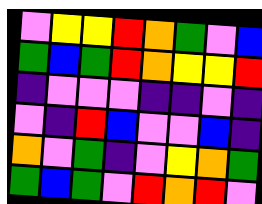[["violet", "yellow", "yellow", "red", "orange", "green", "violet", "blue"], ["green", "blue", "green", "red", "orange", "yellow", "yellow", "red"], ["indigo", "violet", "violet", "violet", "indigo", "indigo", "violet", "indigo"], ["violet", "indigo", "red", "blue", "violet", "violet", "blue", "indigo"], ["orange", "violet", "green", "indigo", "violet", "yellow", "orange", "green"], ["green", "blue", "green", "violet", "red", "orange", "red", "violet"]]